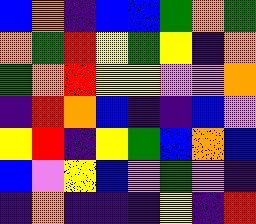[["blue", "orange", "indigo", "blue", "blue", "green", "orange", "green"], ["orange", "green", "red", "yellow", "green", "yellow", "indigo", "orange"], ["green", "orange", "red", "yellow", "yellow", "violet", "violet", "orange"], ["indigo", "red", "orange", "blue", "indigo", "indigo", "blue", "violet"], ["yellow", "red", "indigo", "yellow", "green", "blue", "orange", "blue"], ["blue", "violet", "yellow", "blue", "violet", "green", "violet", "indigo"], ["indigo", "orange", "indigo", "indigo", "indigo", "yellow", "indigo", "red"]]